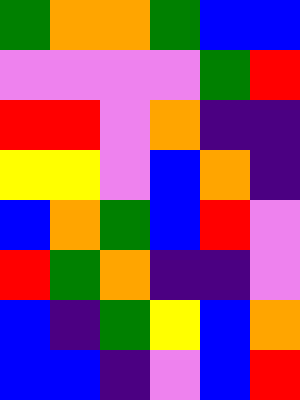[["green", "orange", "orange", "green", "blue", "blue"], ["violet", "violet", "violet", "violet", "green", "red"], ["red", "red", "violet", "orange", "indigo", "indigo"], ["yellow", "yellow", "violet", "blue", "orange", "indigo"], ["blue", "orange", "green", "blue", "red", "violet"], ["red", "green", "orange", "indigo", "indigo", "violet"], ["blue", "indigo", "green", "yellow", "blue", "orange"], ["blue", "blue", "indigo", "violet", "blue", "red"]]